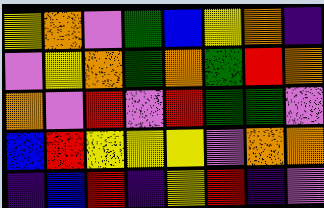[["yellow", "orange", "violet", "green", "blue", "yellow", "orange", "indigo"], ["violet", "yellow", "orange", "green", "orange", "green", "red", "orange"], ["orange", "violet", "red", "violet", "red", "green", "green", "violet"], ["blue", "red", "yellow", "yellow", "yellow", "violet", "orange", "orange"], ["indigo", "blue", "red", "indigo", "yellow", "red", "indigo", "violet"]]